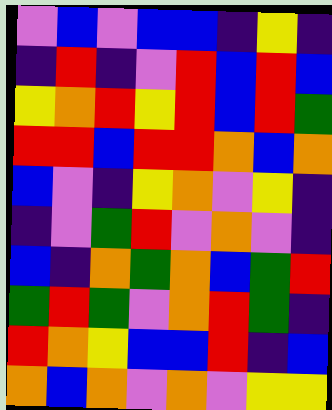[["violet", "blue", "violet", "blue", "blue", "indigo", "yellow", "indigo"], ["indigo", "red", "indigo", "violet", "red", "blue", "red", "blue"], ["yellow", "orange", "red", "yellow", "red", "blue", "red", "green"], ["red", "red", "blue", "red", "red", "orange", "blue", "orange"], ["blue", "violet", "indigo", "yellow", "orange", "violet", "yellow", "indigo"], ["indigo", "violet", "green", "red", "violet", "orange", "violet", "indigo"], ["blue", "indigo", "orange", "green", "orange", "blue", "green", "red"], ["green", "red", "green", "violet", "orange", "red", "green", "indigo"], ["red", "orange", "yellow", "blue", "blue", "red", "indigo", "blue"], ["orange", "blue", "orange", "violet", "orange", "violet", "yellow", "yellow"]]